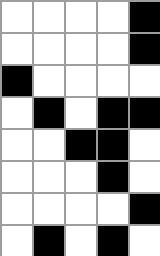[["white", "white", "white", "white", "black"], ["white", "white", "white", "white", "black"], ["black", "white", "white", "white", "white"], ["white", "black", "white", "black", "black"], ["white", "white", "black", "black", "white"], ["white", "white", "white", "black", "white"], ["white", "white", "white", "white", "black"], ["white", "black", "white", "black", "white"]]